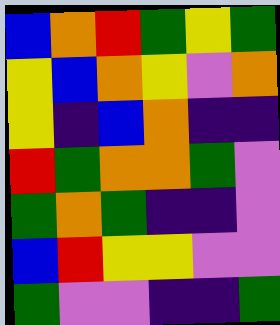[["blue", "orange", "red", "green", "yellow", "green"], ["yellow", "blue", "orange", "yellow", "violet", "orange"], ["yellow", "indigo", "blue", "orange", "indigo", "indigo"], ["red", "green", "orange", "orange", "green", "violet"], ["green", "orange", "green", "indigo", "indigo", "violet"], ["blue", "red", "yellow", "yellow", "violet", "violet"], ["green", "violet", "violet", "indigo", "indigo", "green"]]